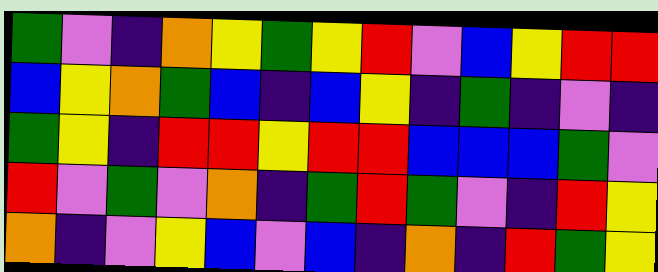[["green", "violet", "indigo", "orange", "yellow", "green", "yellow", "red", "violet", "blue", "yellow", "red", "red"], ["blue", "yellow", "orange", "green", "blue", "indigo", "blue", "yellow", "indigo", "green", "indigo", "violet", "indigo"], ["green", "yellow", "indigo", "red", "red", "yellow", "red", "red", "blue", "blue", "blue", "green", "violet"], ["red", "violet", "green", "violet", "orange", "indigo", "green", "red", "green", "violet", "indigo", "red", "yellow"], ["orange", "indigo", "violet", "yellow", "blue", "violet", "blue", "indigo", "orange", "indigo", "red", "green", "yellow"]]